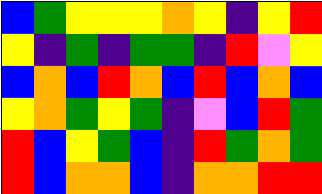[["blue", "green", "yellow", "yellow", "yellow", "orange", "yellow", "indigo", "yellow", "red"], ["yellow", "indigo", "green", "indigo", "green", "green", "indigo", "red", "violet", "yellow"], ["blue", "orange", "blue", "red", "orange", "blue", "red", "blue", "orange", "blue"], ["yellow", "orange", "green", "yellow", "green", "indigo", "violet", "blue", "red", "green"], ["red", "blue", "yellow", "green", "blue", "indigo", "red", "green", "orange", "green"], ["red", "blue", "orange", "orange", "blue", "indigo", "orange", "orange", "red", "red"]]